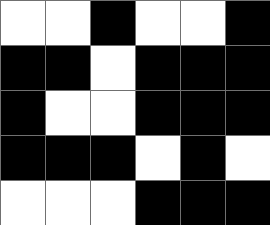[["white", "white", "black", "white", "white", "black"], ["black", "black", "white", "black", "black", "black"], ["black", "white", "white", "black", "black", "black"], ["black", "black", "black", "white", "black", "white"], ["white", "white", "white", "black", "black", "black"]]